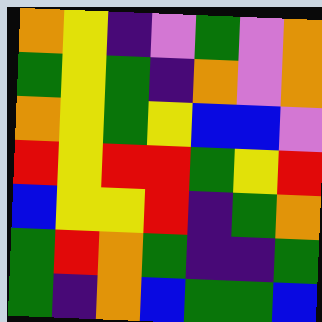[["orange", "yellow", "indigo", "violet", "green", "violet", "orange"], ["green", "yellow", "green", "indigo", "orange", "violet", "orange"], ["orange", "yellow", "green", "yellow", "blue", "blue", "violet"], ["red", "yellow", "red", "red", "green", "yellow", "red"], ["blue", "yellow", "yellow", "red", "indigo", "green", "orange"], ["green", "red", "orange", "green", "indigo", "indigo", "green"], ["green", "indigo", "orange", "blue", "green", "green", "blue"]]